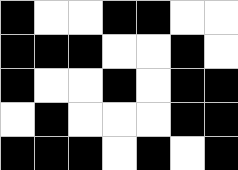[["black", "white", "white", "black", "black", "white", "white"], ["black", "black", "black", "white", "white", "black", "white"], ["black", "white", "white", "black", "white", "black", "black"], ["white", "black", "white", "white", "white", "black", "black"], ["black", "black", "black", "white", "black", "white", "black"]]